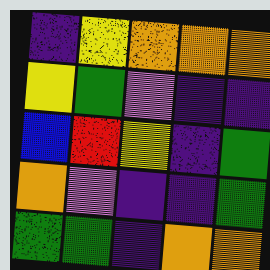[["indigo", "yellow", "orange", "orange", "orange"], ["yellow", "green", "violet", "indigo", "indigo"], ["blue", "red", "yellow", "indigo", "green"], ["orange", "violet", "indigo", "indigo", "green"], ["green", "green", "indigo", "orange", "orange"]]